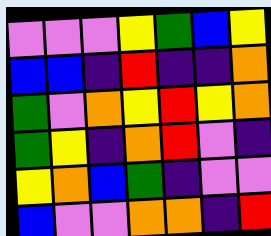[["violet", "violet", "violet", "yellow", "green", "blue", "yellow"], ["blue", "blue", "indigo", "red", "indigo", "indigo", "orange"], ["green", "violet", "orange", "yellow", "red", "yellow", "orange"], ["green", "yellow", "indigo", "orange", "red", "violet", "indigo"], ["yellow", "orange", "blue", "green", "indigo", "violet", "violet"], ["blue", "violet", "violet", "orange", "orange", "indigo", "red"]]